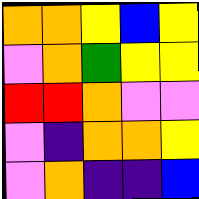[["orange", "orange", "yellow", "blue", "yellow"], ["violet", "orange", "green", "yellow", "yellow"], ["red", "red", "orange", "violet", "violet"], ["violet", "indigo", "orange", "orange", "yellow"], ["violet", "orange", "indigo", "indigo", "blue"]]